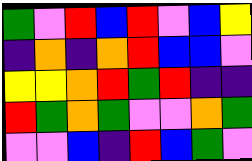[["green", "violet", "red", "blue", "red", "violet", "blue", "yellow"], ["indigo", "orange", "indigo", "orange", "red", "blue", "blue", "violet"], ["yellow", "yellow", "orange", "red", "green", "red", "indigo", "indigo"], ["red", "green", "orange", "green", "violet", "violet", "orange", "green"], ["violet", "violet", "blue", "indigo", "red", "blue", "green", "violet"]]